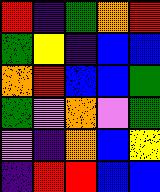[["red", "indigo", "green", "orange", "red"], ["green", "yellow", "indigo", "blue", "blue"], ["orange", "red", "blue", "blue", "green"], ["green", "violet", "orange", "violet", "green"], ["violet", "indigo", "orange", "blue", "yellow"], ["indigo", "red", "red", "blue", "blue"]]